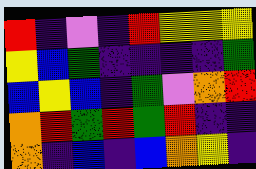[["red", "indigo", "violet", "indigo", "red", "yellow", "yellow", "yellow"], ["yellow", "blue", "green", "indigo", "indigo", "indigo", "indigo", "green"], ["blue", "yellow", "blue", "indigo", "green", "violet", "orange", "red"], ["orange", "red", "green", "red", "green", "red", "indigo", "indigo"], ["orange", "indigo", "blue", "indigo", "blue", "orange", "yellow", "indigo"]]